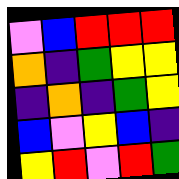[["violet", "blue", "red", "red", "red"], ["orange", "indigo", "green", "yellow", "yellow"], ["indigo", "orange", "indigo", "green", "yellow"], ["blue", "violet", "yellow", "blue", "indigo"], ["yellow", "red", "violet", "red", "green"]]